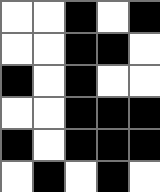[["white", "white", "black", "white", "black"], ["white", "white", "black", "black", "white"], ["black", "white", "black", "white", "white"], ["white", "white", "black", "black", "black"], ["black", "white", "black", "black", "black"], ["white", "black", "white", "black", "white"]]